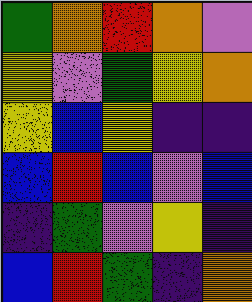[["green", "orange", "red", "orange", "violet"], ["yellow", "violet", "green", "yellow", "orange"], ["yellow", "blue", "yellow", "indigo", "indigo"], ["blue", "red", "blue", "violet", "blue"], ["indigo", "green", "violet", "yellow", "indigo"], ["blue", "red", "green", "indigo", "orange"]]